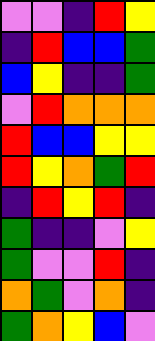[["violet", "violet", "indigo", "red", "yellow"], ["indigo", "red", "blue", "blue", "green"], ["blue", "yellow", "indigo", "indigo", "green"], ["violet", "red", "orange", "orange", "orange"], ["red", "blue", "blue", "yellow", "yellow"], ["red", "yellow", "orange", "green", "red"], ["indigo", "red", "yellow", "red", "indigo"], ["green", "indigo", "indigo", "violet", "yellow"], ["green", "violet", "violet", "red", "indigo"], ["orange", "green", "violet", "orange", "indigo"], ["green", "orange", "yellow", "blue", "violet"]]